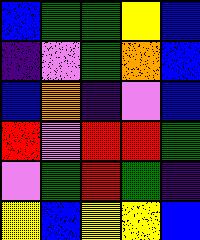[["blue", "green", "green", "yellow", "blue"], ["indigo", "violet", "green", "orange", "blue"], ["blue", "orange", "indigo", "violet", "blue"], ["red", "violet", "red", "red", "green"], ["violet", "green", "red", "green", "indigo"], ["yellow", "blue", "yellow", "yellow", "blue"]]